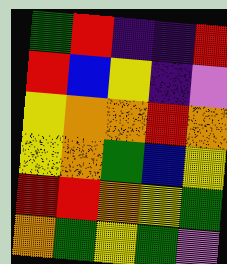[["green", "red", "indigo", "indigo", "red"], ["red", "blue", "yellow", "indigo", "violet"], ["yellow", "orange", "orange", "red", "orange"], ["yellow", "orange", "green", "blue", "yellow"], ["red", "red", "orange", "yellow", "green"], ["orange", "green", "yellow", "green", "violet"]]